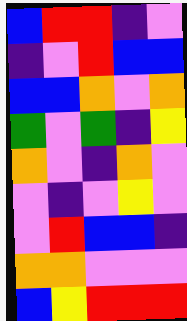[["blue", "red", "red", "indigo", "violet"], ["indigo", "violet", "red", "blue", "blue"], ["blue", "blue", "orange", "violet", "orange"], ["green", "violet", "green", "indigo", "yellow"], ["orange", "violet", "indigo", "orange", "violet"], ["violet", "indigo", "violet", "yellow", "violet"], ["violet", "red", "blue", "blue", "indigo"], ["orange", "orange", "violet", "violet", "violet"], ["blue", "yellow", "red", "red", "red"]]